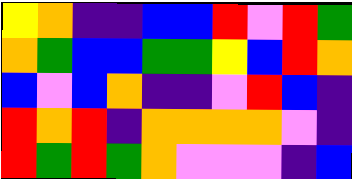[["yellow", "orange", "indigo", "indigo", "blue", "blue", "red", "violet", "red", "green"], ["orange", "green", "blue", "blue", "green", "green", "yellow", "blue", "red", "orange"], ["blue", "violet", "blue", "orange", "indigo", "indigo", "violet", "red", "blue", "indigo"], ["red", "orange", "red", "indigo", "orange", "orange", "orange", "orange", "violet", "indigo"], ["red", "green", "red", "green", "orange", "violet", "violet", "violet", "indigo", "blue"]]